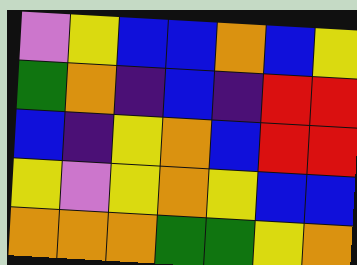[["violet", "yellow", "blue", "blue", "orange", "blue", "yellow"], ["green", "orange", "indigo", "blue", "indigo", "red", "red"], ["blue", "indigo", "yellow", "orange", "blue", "red", "red"], ["yellow", "violet", "yellow", "orange", "yellow", "blue", "blue"], ["orange", "orange", "orange", "green", "green", "yellow", "orange"]]